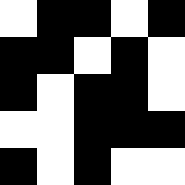[["white", "black", "black", "white", "black"], ["black", "black", "white", "black", "white"], ["black", "white", "black", "black", "white"], ["white", "white", "black", "black", "black"], ["black", "white", "black", "white", "white"]]